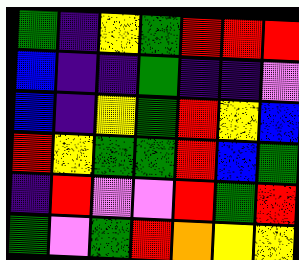[["green", "indigo", "yellow", "green", "red", "red", "red"], ["blue", "indigo", "indigo", "green", "indigo", "indigo", "violet"], ["blue", "indigo", "yellow", "green", "red", "yellow", "blue"], ["red", "yellow", "green", "green", "red", "blue", "green"], ["indigo", "red", "violet", "violet", "red", "green", "red"], ["green", "violet", "green", "red", "orange", "yellow", "yellow"]]